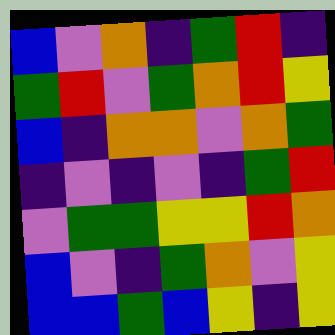[["blue", "violet", "orange", "indigo", "green", "red", "indigo"], ["green", "red", "violet", "green", "orange", "red", "yellow"], ["blue", "indigo", "orange", "orange", "violet", "orange", "green"], ["indigo", "violet", "indigo", "violet", "indigo", "green", "red"], ["violet", "green", "green", "yellow", "yellow", "red", "orange"], ["blue", "violet", "indigo", "green", "orange", "violet", "yellow"], ["blue", "blue", "green", "blue", "yellow", "indigo", "yellow"]]